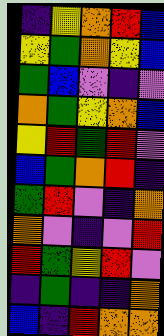[["indigo", "yellow", "orange", "red", "blue"], ["yellow", "green", "orange", "yellow", "blue"], ["green", "blue", "violet", "indigo", "violet"], ["orange", "green", "yellow", "orange", "blue"], ["yellow", "red", "green", "red", "violet"], ["blue", "green", "orange", "red", "indigo"], ["green", "red", "violet", "indigo", "orange"], ["orange", "violet", "indigo", "violet", "red"], ["red", "green", "yellow", "red", "violet"], ["indigo", "green", "indigo", "indigo", "orange"], ["blue", "indigo", "red", "orange", "orange"]]